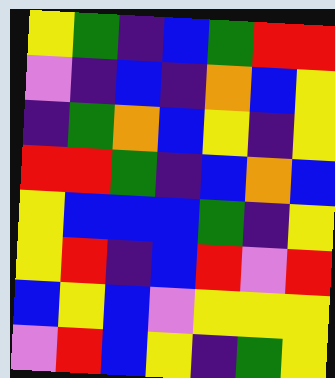[["yellow", "green", "indigo", "blue", "green", "red", "red"], ["violet", "indigo", "blue", "indigo", "orange", "blue", "yellow"], ["indigo", "green", "orange", "blue", "yellow", "indigo", "yellow"], ["red", "red", "green", "indigo", "blue", "orange", "blue"], ["yellow", "blue", "blue", "blue", "green", "indigo", "yellow"], ["yellow", "red", "indigo", "blue", "red", "violet", "red"], ["blue", "yellow", "blue", "violet", "yellow", "yellow", "yellow"], ["violet", "red", "blue", "yellow", "indigo", "green", "yellow"]]